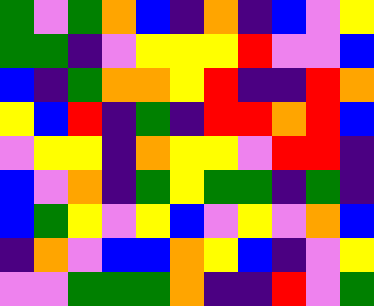[["green", "violet", "green", "orange", "blue", "indigo", "orange", "indigo", "blue", "violet", "yellow"], ["green", "green", "indigo", "violet", "yellow", "yellow", "yellow", "red", "violet", "violet", "blue"], ["blue", "indigo", "green", "orange", "orange", "yellow", "red", "indigo", "indigo", "red", "orange"], ["yellow", "blue", "red", "indigo", "green", "indigo", "red", "red", "orange", "red", "blue"], ["violet", "yellow", "yellow", "indigo", "orange", "yellow", "yellow", "violet", "red", "red", "indigo"], ["blue", "violet", "orange", "indigo", "green", "yellow", "green", "green", "indigo", "green", "indigo"], ["blue", "green", "yellow", "violet", "yellow", "blue", "violet", "yellow", "violet", "orange", "blue"], ["indigo", "orange", "violet", "blue", "blue", "orange", "yellow", "blue", "indigo", "violet", "yellow"], ["violet", "violet", "green", "green", "green", "orange", "indigo", "indigo", "red", "violet", "green"]]